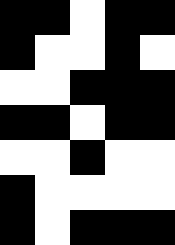[["black", "black", "white", "black", "black"], ["black", "white", "white", "black", "white"], ["white", "white", "black", "black", "black"], ["black", "black", "white", "black", "black"], ["white", "white", "black", "white", "white"], ["black", "white", "white", "white", "white"], ["black", "white", "black", "black", "black"]]